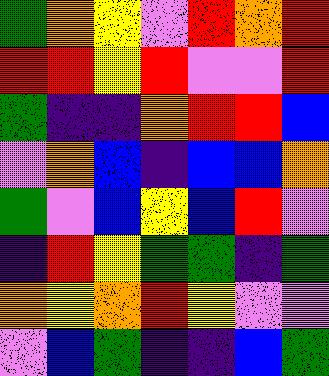[["green", "orange", "yellow", "violet", "red", "orange", "red"], ["red", "red", "yellow", "red", "violet", "violet", "red"], ["green", "indigo", "indigo", "orange", "red", "red", "blue"], ["violet", "orange", "blue", "indigo", "blue", "blue", "orange"], ["green", "violet", "blue", "yellow", "blue", "red", "violet"], ["indigo", "red", "yellow", "green", "green", "indigo", "green"], ["orange", "yellow", "orange", "red", "yellow", "violet", "violet"], ["violet", "blue", "green", "indigo", "indigo", "blue", "green"]]